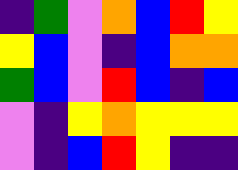[["indigo", "green", "violet", "orange", "blue", "red", "yellow"], ["yellow", "blue", "violet", "indigo", "blue", "orange", "orange"], ["green", "blue", "violet", "red", "blue", "indigo", "blue"], ["violet", "indigo", "yellow", "orange", "yellow", "yellow", "yellow"], ["violet", "indigo", "blue", "red", "yellow", "indigo", "indigo"]]